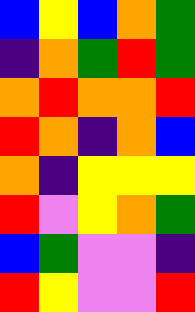[["blue", "yellow", "blue", "orange", "green"], ["indigo", "orange", "green", "red", "green"], ["orange", "red", "orange", "orange", "red"], ["red", "orange", "indigo", "orange", "blue"], ["orange", "indigo", "yellow", "yellow", "yellow"], ["red", "violet", "yellow", "orange", "green"], ["blue", "green", "violet", "violet", "indigo"], ["red", "yellow", "violet", "violet", "red"]]